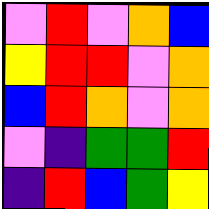[["violet", "red", "violet", "orange", "blue"], ["yellow", "red", "red", "violet", "orange"], ["blue", "red", "orange", "violet", "orange"], ["violet", "indigo", "green", "green", "red"], ["indigo", "red", "blue", "green", "yellow"]]